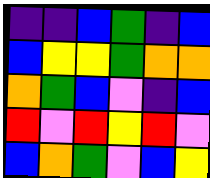[["indigo", "indigo", "blue", "green", "indigo", "blue"], ["blue", "yellow", "yellow", "green", "orange", "orange"], ["orange", "green", "blue", "violet", "indigo", "blue"], ["red", "violet", "red", "yellow", "red", "violet"], ["blue", "orange", "green", "violet", "blue", "yellow"]]